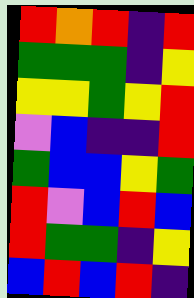[["red", "orange", "red", "indigo", "red"], ["green", "green", "green", "indigo", "yellow"], ["yellow", "yellow", "green", "yellow", "red"], ["violet", "blue", "indigo", "indigo", "red"], ["green", "blue", "blue", "yellow", "green"], ["red", "violet", "blue", "red", "blue"], ["red", "green", "green", "indigo", "yellow"], ["blue", "red", "blue", "red", "indigo"]]